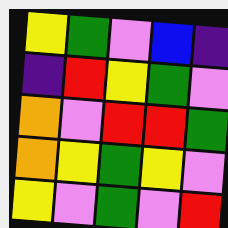[["yellow", "green", "violet", "blue", "indigo"], ["indigo", "red", "yellow", "green", "violet"], ["orange", "violet", "red", "red", "green"], ["orange", "yellow", "green", "yellow", "violet"], ["yellow", "violet", "green", "violet", "red"]]